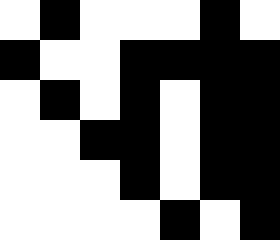[["white", "black", "white", "white", "white", "black", "white"], ["black", "white", "white", "black", "black", "black", "black"], ["white", "black", "white", "black", "white", "black", "black"], ["white", "white", "black", "black", "white", "black", "black"], ["white", "white", "white", "black", "white", "black", "black"], ["white", "white", "white", "white", "black", "white", "black"]]